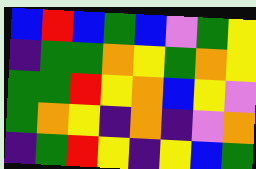[["blue", "red", "blue", "green", "blue", "violet", "green", "yellow"], ["indigo", "green", "green", "orange", "yellow", "green", "orange", "yellow"], ["green", "green", "red", "yellow", "orange", "blue", "yellow", "violet"], ["green", "orange", "yellow", "indigo", "orange", "indigo", "violet", "orange"], ["indigo", "green", "red", "yellow", "indigo", "yellow", "blue", "green"]]